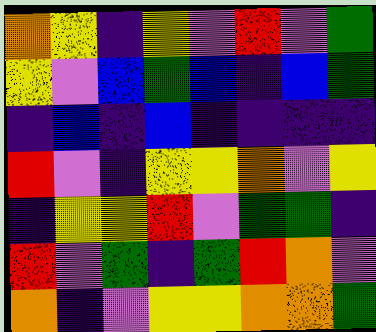[["orange", "yellow", "indigo", "yellow", "violet", "red", "violet", "green"], ["yellow", "violet", "blue", "green", "blue", "indigo", "blue", "green"], ["indigo", "blue", "indigo", "blue", "indigo", "indigo", "indigo", "indigo"], ["red", "violet", "indigo", "yellow", "yellow", "orange", "violet", "yellow"], ["indigo", "yellow", "yellow", "red", "violet", "green", "green", "indigo"], ["red", "violet", "green", "indigo", "green", "red", "orange", "violet"], ["orange", "indigo", "violet", "yellow", "yellow", "orange", "orange", "green"]]